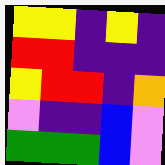[["yellow", "yellow", "indigo", "yellow", "indigo"], ["red", "red", "indigo", "indigo", "indigo"], ["yellow", "red", "red", "indigo", "orange"], ["violet", "indigo", "indigo", "blue", "violet"], ["green", "green", "green", "blue", "violet"]]